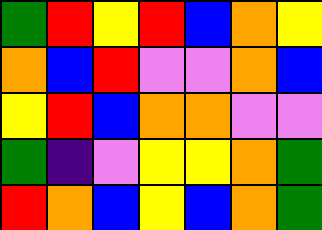[["green", "red", "yellow", "red", "blue", "orange", "yellow"], ["orange", "blue", "red", "violet", "violet", "orange", "blue"], ["yellow", "red", "blue", "orange", "orange", "violet", "violet"], ["green", "indigo", "violet", "yellow", "yellow", "orange", "green"], ["red", "orange", "blue", "yellow", "blue", "orange", "green"]]